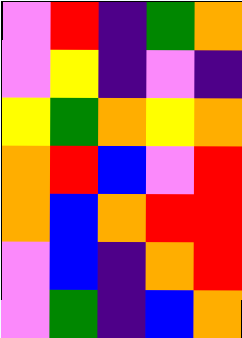[["violet", "red", "indigo", "green", "orange"], ["violet", "yellow", "indigo", "violet", "indigo"], ["yellow", "green", "orange", "yellow", "orange"], ["orange", "red", "blue", "violet", "red"], ["orange", "blue", "orange", "red", "red"], ["violet", "blue", "indigo", "orange", "red"], ["violet", "green", "indigo", "blue", "orange"]]